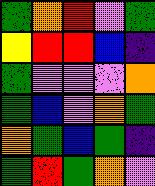[["green", "orange", "red", "violet", "green"], ["yellow", "red", "red", "blue", "indigo"], ["green", "violet", "violet", "violet", "orange"], ["green", "blue", "violet", "orange", "green"], ["orange", "green", "blue", "green", "indigo"], ["green", "red", "green", "orange", "violet"]]